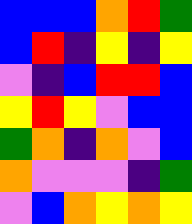[["blue", "blue", "blue", "orange", "red", "green"], ["blue", "red", "indigo", "yellow", "indigo", "yellow"], ["violet", "indigo", "blue", "red", "red", "blue"], ["yellow", "red", "yellow", "violet", "blue", "blue"], ["green", "orange", "indigo", "orange", "violet", "blue"], ["orange", "violet", "violet", "violet", "indigo", "green"], ["violet", "blue", "orange", "yellow", "orange", "yellow"]]